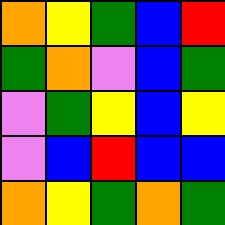[["orange", "yellow", "green", "blue", "red"], ["green", "orange", "violet", "blue", "green"], ["violet", "green", "yellow", "blue", "yellow"], ["violet", "blue", "red", "blue", "blue"], ["orange", "yellow", "green", "orange", "green"]]